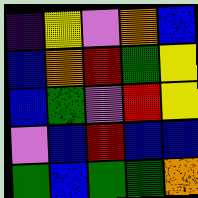[["indigo", "yellow", "violet", "orange", "blue"], ["blue", "orange", "red", "green", "yellow"], ["blue", "green", "violet", "red", "yellow"], ["violet", "blue", "red", "blue", "blue"], ["green", "blue", "green", "green", "orange"]]